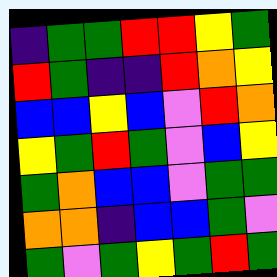[["indigo", "green", "green", "red", "red", "yellow", "green"], ["red", "green", "indigo", "indigo", "red", "orange", "yellow"], ["blue", "blue", "yellow", "blue", "violet", "red", "orange"], ["yellow", "green", "red", "green", "violet", "blue", "yellow"], ["green", "orange", "blue", "blue", "violet", "green", "green"], ["orange", "orange", "indigo", "blue", "blue", "green", "violet"], ["green", "violet", "green", "yellow", "green", "red", "green"]]